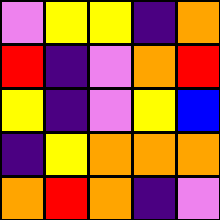[["violet", "yellow", "yellow", "indigo", "orange"], ["red", "indigo", "violet", "orange", "red"], ["yellow", "indigo", "violet", "yellow", "blue"], ["indigo", "yellow", "orange", "orange", "orange"], ["orange", "red", "orange", "indigo", "violet"]]